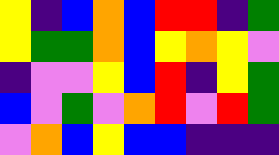[["yellow", "indigo", "blue", "orange", "blue", "red", "red", "indigo", "green"], ["yellow", "green", "green", "orange", "blue", "yellow", "orange", "yellow", "violet"], ["indigo", "violet", "violet", "yellow", "blue", "red", "indigo", "yellow", "green"], ["blue", "violet", "green", "violet", "orange", "red", "violet", "red", "green"], ["violet", "orange", "blue", "yellow", "blue", "blue", "indigo", "indigo", "indigo"]]